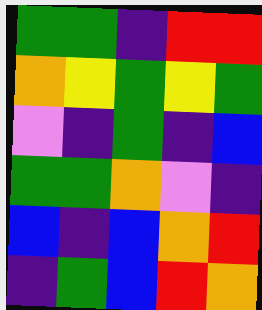[["green", "green", "indigo", "red", "red"], ["orange", "yellow", "green", "yellow", "green"], ["violet", "indigo", "green", "indigo", "blue"], ["green", "green", "orange", "violet", "indigo"], ["blue", "indigo", "blue", "orange", "red"], ["indigo", "green", "blue", "red", "orange"]]